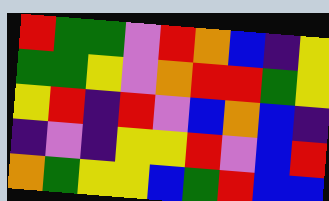[["red", "green", "green", "violet", "red", "orange", "blue", "indigo", "yellow"], ["green", "green", "yellow", "violet", "orange", "red", "red", "green", "yellow"], ["yellow", "red", "indigo", "red", "violet", "blue", "orange", "blue", "indigo"], ["indigo", "violet", "indigo", "yellow", "yellow", "red", "violet", "blue", "red"], ["orange", "green", "yellow", "yellow", "blue", "green", "red", "blue", "blue"]]